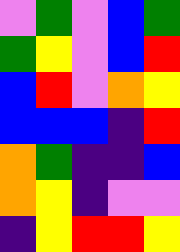[["violet", "green", "violet", "blue", "green"], ["green", "yellow", "violet", "blue", "red"], ["blue", "red", "violet", "orange", "yellow"], ["blue", "blue", "blue", "indigo", "red"], ["orange", "green", "indigo", "indigo", "blue"], ["orange", "yellow", "indigo", "violet", "violet"], ["indigo", "yellow", "red", "red", "yellow"]]